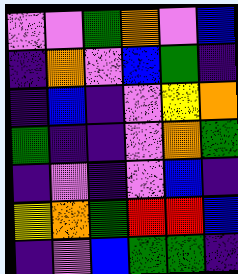[["violet", "violet", "green", "orange", "violet", "blue"], ["indigo", "orange", "violet", "blue", "green", "indigo"], ["indigo", "blue", "indigo", "violet", "yellow", "orange"], ["green", "indigo", "indigo", "violet", "orange", "green"], ["indigo", "violet", "indigo", "violet", "blue", "indigo"], ["yellow", "orange", "green", "red", "red", "blue"], ["indigo", "violet", "blue", "green", "green", "indigo"]]